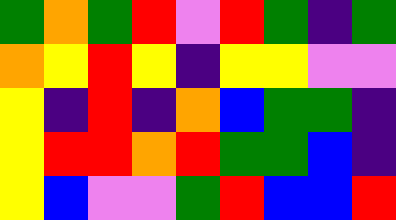[["green", "orange", "green", "red", "violet", "red", "green", "indigo", "green"], ["orange", "yellow", "red", "yellow", "indigo", "yellow", "yellow", "violet", "violet"], ["yellow", "indigo", "red", "indigo", "orange", "blue", "green", "green", "indigo"], ["yellow", "red", "red", "orange", "red", "green", "green", "blue", "indigo"], ["yellow", "blue", "violet", "violet", "green", "red", "blue", "blue", "red"]]